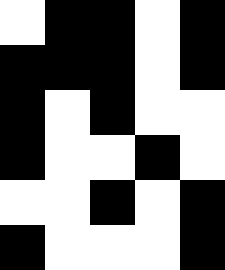[["white", "black", "black", "white", "black"], ["black", "black", "black", "white", "black"], ["black", "white", "black", "white", "white"], ["black", "white", "white", "black", "white"], ["white", "white", "black", "white", "black"], ["black", "white", "white", "white", "black"]]